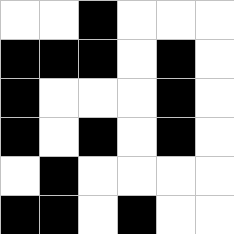[["white", "white", "black", "white", "white", "white"], ["black", "black", "black", "white", "black", "white"], ["black", "white", "white", "white", "black", "white"], ["black", "white", "black", "white", "black", "white"], ["white", "black", "white", "white", "white", "white"], ["black", "black", "white", "black", "white", "white"]]